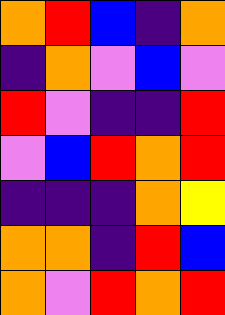[["orange", "red", "blue", "indigo", "orange"], ["indigo", "orange", "violet", "blue", "violet"], ["red", "violet", "indigo", "indigo", "red"], ["violet", "blue", "red", "orange", "red"], ["indigo", "indigo", "indigo", "orange", "yellow"], ["orange", "orange", "indigo", "red", "blue"], ["orange", "violet", "red", "orange", "red"]]